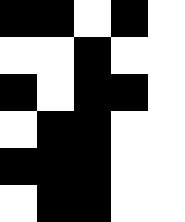[["black", "black", "white", "black", "white"], ["white", "white", "black", "white", "white"], ["black", "white", "black", "black", "white"], ["white", "black", "black", "white", "white"], ["black", "black", "black", "white", "white"], ["white", "black", "black", "white", "white"]]